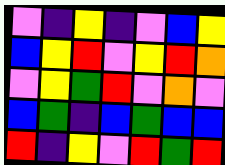[["violet", "indigo", "yellow", "indigo", "violet", "blue", "yellow"], ["blue", "yellow", "red", "violet", "yellow", "red", "orange"], ["violet", "yellow", "green", "red", "violet", "orange", "violet"], ["blue", "green", "indigo", "blue", "green", "blue", "blue"], ["red", "indigo", "yellow", "violet", "red", "green", "red"]]